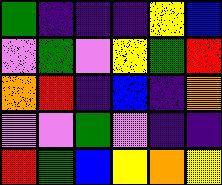[["green", "indigo", "indigo", "indigo", "yellow", "blue"], ["violet", "green", "violet", "yellow", "green", "red"], ["orange", "red", "indigo", "blue", "indigo", "orange"], ["violet", "violet", "green", "violet", "indigo", "indigo"], ["red", "green", "blue", "yellow", "orange", "yellow"]]